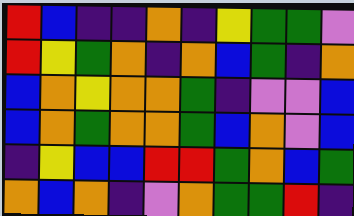[["red", "blue", "indigo", "indigo", "orange", "indigo", "yellow", "green", "green", "violet"], ["red", "yellow", "green", "orange", "indigo", "orange", "blue", "green", "indigo", "orange"], ["blue", "orange", "yellow", "orange", "orange", "green", "indigo", "violet", "violet", "blue"], ["blue", "orange", "green", "orange", "orange", "green", "blue", "orange", "violet", "blue"], ["indigo", "yellow", "blue", "blue", "red", "red", "green", "orange", "blue", "green"], ["orange", "blue", "orange", "indigo", "violet", "orange", "green", "green", "red", "indigo"]]